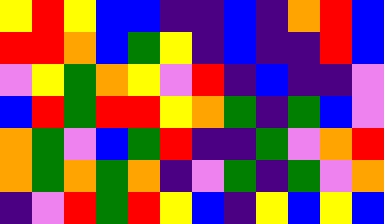[["yellow", "red", "yellow", "blue", "blue", "indigo", "indigo", "blue", "indigo", "orange", "red", "blue"], ["red", "red", "orange", "blue", "green", "yellow", "indigo", "blue", "indigo", "indigo", "red", "blue"], ["violet", "yellow", "green", "orange", "yellow", "violet", "red", "indigo", "blue", "indigo", "indigo", "violet"], ["blue", "red", "green", "red", "red", "yellow", "orange", "green", "indigo", "green", "blue", "violet"], ["orange", "green", "violet", "blue", "green", "red", "indigo", "indigo", "green", "violet", "orange", "red"], ["orange", "green", "orange", "green", "orange", "indigo", "violet", "green", "indigo", "green", "violet", "orange"], ["indigo", "violet", "red", "green", "red", "yellow", "blue", "indigo", "yellow", "blue", "yellow", "blue"]]